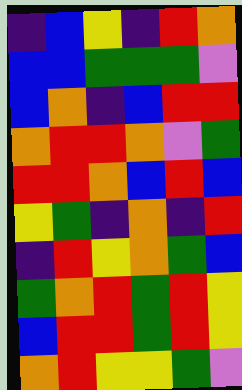[["indigo", "blue", "yellow", "indigo", "red", "orange"], ["blue", "blue", "green", "green", "green", "violet"], ["blue", "orange", "indigo", "blue", "red", "red"], ["orange", "red", "red", "orange", "violet", "green"], ["red", "red", "orange", "blue", "red", "blue"], ["yellow", "green", "indigo", "orange", "indigo", "red"], ["indigo", "red", "yellow", "orange", "green", "blue"], ["green", "orange", "red", "green", "red", "yellow"], ["blue", "red", "red", "green", "red", "yellow"], ["orange", "red", "yellow", "yellow", "green", "violet"]]